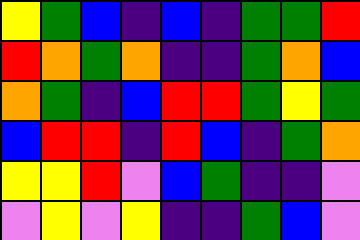[["yellow", "green", "blue", "indigo", "blue", "indigo", "green", "green", "red"], ["red", "orange", "green", "orange", "indigo", "indigo", "green", "orange", "blue"], ["orange", "green", "indigo", "blue", "red", "red", "green", "yellow", "green"], ["blue", "red", "red", "indigo", "red", "blue", "indigo", "green", "orange"], ["yellow", "yellow", "red", "violet", "blue", "green", "indigo", "indigo", "violet"], ["violet", "yellow", "violet", "yellow", "indigo", "indigo", "green", "blue", "violet"]]